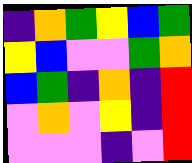[["indigo", "orange", "green", "yellow", "blue", "green"], ["yellow", "blue", "violet", "violet", "green", "orange"], ["blue", "green", "indigo", "orange", "indigo", "red"], ["violet", "orange", "violet", "yellow", "indigo", "red"], ["violet", "violet", "violet", "indigo", "violet", "red"]]